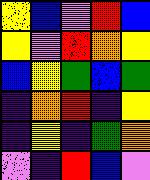[["yellow", "blue", "violet", "red", "blue"], ["yellow", "violet", "red", "orange", "yellow"], ["blue", "yellow", "green", "blue", "green"], ["indigo", "orange", "red", "indigo", "yellow"], ["indigo", "yellow", "indigo", "green", "orange"], ["violet", "indigo", "red", "blue", "violet"]]